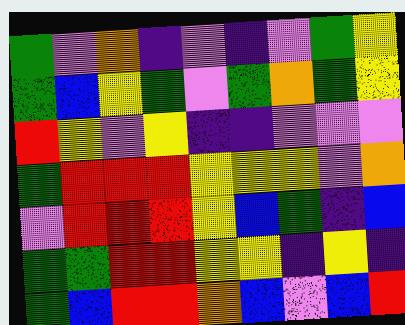[["green", "violet", "orange", "indigo", "violet", "indigo", "violet", "green", "yellow"], ["green", "blue", "yellow", "green", "violet", "green", "orange", "green", "yellow"], ["red", "yellow", "violet", "yellow", "indigo", "indigo", "violet", "violet", "violet"], ["green", "red", "red", "red", "yellow", "yellow", "yellow", "violet", "orange"], ["violet", "red", "red", "red", "yellow", "blue", "green", "indigo", "blue"], ["green", "green", "red", "red", "yellow", "yellow", "indigo", "yellow", "indigo"], ["green", "blue", "red", "red", "orange", "blue", "violet", "blue", "red"]]